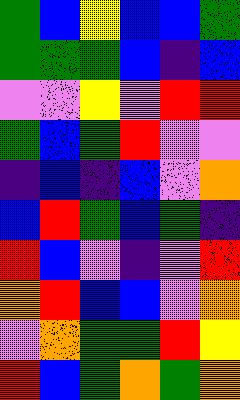[["green", "blue", "yellow", "blue", "blue", "green"], ["green", "green", "green", "blue", "indigo", "blue"], ["violet", "violet", "yellow", "violet", "red", "red"], ["green", "blue", "green", "red", "violet", "violet"], ["indigo", "blue", "indigo", "blue", "violet", "orange"], ["blue", "red", "green", "blue", "green", "indigo"], ["red", "blue", "violet", "indigo", "violet", "red"], ["orange", "red", "blue", "blue", "violet", "orange"], ["violet", "orange", "green", "green", "red", "yellow"], ["red", "blue", "green", "orange", "green", "orange"]]